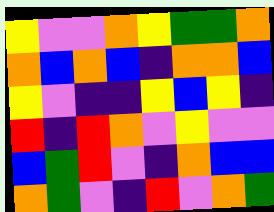[["yellow", "violet", "violet", "orange", "yellow", "green", "green", "orange"], ["orange", "blue", "orange", "blue", "indigo", "orange", "orange", "blue"], ["yellow", "violet", "indigo", "indigo", "yellow", "blue", "yellow", "indigo"], ["red", "indigo", "red", "orange", "violet", "yellow", "violet", "violet"], ["blue", "green", "red", "violet", "indigo", "orange", "blue", "blue"], ["orange", "green", "violet", "indigo", "red", "violet", "orange", "green"]]